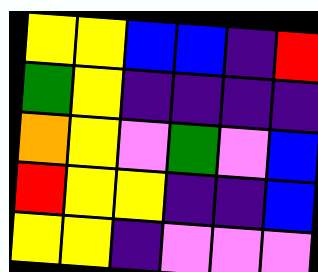[["yellow", "yellow", "blue", "blue", "indigo", "red"], ["green", "yellow", "indigo", "indigo", "indigo", "indigo"], ["orange", "yellow", "violet", "green", "violet", "blue"], ["red", "yellow", "yellow", "indigo", "indigo", "blue"], ["yellow", "yellow", "indigo", "violet", "violet", "violet"]]